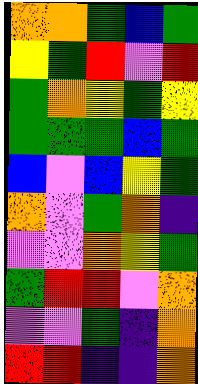[["orange", "orange", "green", "blue", "green"], ["yellow", "green", "red", "violet", "red"], ["green", "orange", "yellow", "green", "yellow"], ["green", "green", "green", "blue", "green"], ["blue", "violet", "blue", "yellow", "green"], ["orange", "violet", "green", "orange", "indigo"], ["violet", "violet", "orange", "yellow", "green"], ["green", "red", "red", "violet", "orange"], ["violet", "violet", "green", "indigo", "orange"], ["red", "red", "indigo", "indigo", "orange"]]